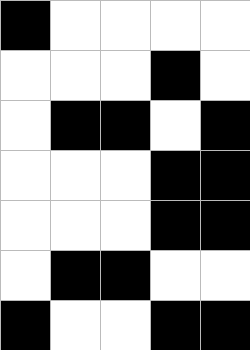[["black", "white", "white", "white", "white"], ["white", "white", "white", "black", "white"], ["white", "black", "black", "white", "black"], ["white", "white", "white", "black", "black"], ["white", "white", "white", "black", "black"], ["white", "black", "black", "white", "white"], ["black", "white", "white", "black", "black"]]